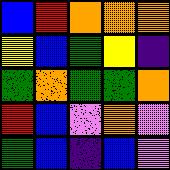[["blue", "red", "orange", "orange", "orange"], ["yellow", "blue", "green", "yellow", "indigo"], ["green", "orange", "green", "green", "orange"], ["red", "blue", "violet", "orange", "violet"], ["green", "blue", "indigo", "blue", "violet"]]